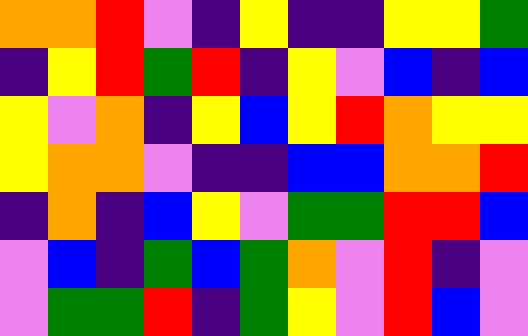[["orange", "orange", "red", "violet", "indigo", "yellow", "indigo", "indigo", "yellow", "yellow", "green"], ["indigo", "yellow", "red", "green", "red", "indigo", "yellow", "violet", "blue", "indigo", "blue"], ["yellow", "violet", "orange", "indigo", "yellow", "blue", "yellow", "red", "orange", "yellow", "yellow"], ["yellow", "orange", "orange", "violet", "indigo", "indigo", "blue", "blue", "orange", "orange", "red"], ["indigo", "orange", "indigo", "blue", "yellow", "violet", "green", "green", "red", "red", "blue"], ["violet", "blue", "indigo", "green", "blue", "green", "orange", "violet", "red", "indigo", "violet"], ["violet", "green", "green", "red", "indigo", "green", "yellow", "violet", "red", "blue", "violet"]]